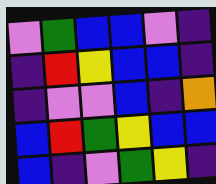[["violet", "green", "blue", "blue", "violet", "indigo"], ["indigo", "red", "yellow", "blue", "blue", "indigo"], ["indigo", "violet", "violet", "blue", "indigo", "orange"], ["blue", "red", "green", "yellow", "blue", "blue"], ["blue", "indigo", "violet", "green", "yellow", "indigo"]]